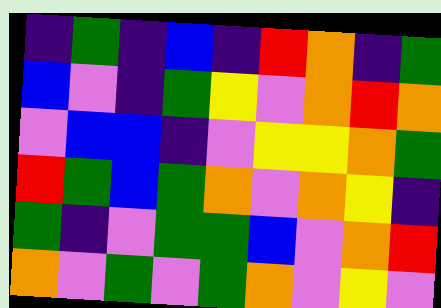[["indigo", "green", "indigo", "blue", "indigo", "red", "orange", "indigo", "green"], ["blue", "violet", "indigo", "green", "yellow", "violet", "orange", "red", "orange"], ["violet", "blue", "blue", "indigo", "violet", "yellow", "yellow", "orange", "green"], ["red", "green", "blue", "green", "orange", "violet", "orange", "yellow", "indigo"], ["green", "indigo", "violet", "green", "green", "blue", "violet", "orange", "red"], ["orange", "violet", "green", "violet", "green", "orange", "violet", "yellow", "violet"]]